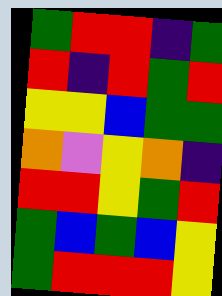[["green", "red", "red", "indigo", "green"], ["red", "indigo", "red", "green", "red"], ["yellow", "yellow", "blue", "green", "green"], ["orange", "violet", "yellow", "orange", "indigo"], ["red", "red", "yellow", "green", "red"], ["green", "blue", "green", "blue", "yellow"], ["green", "red", "red", "red", "yellow"]]